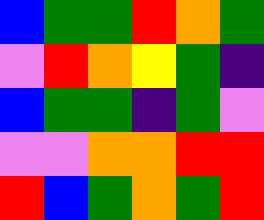[["blue", "green", "green", "red", "orange", "green"], ["violet", "red", "orange", "yellow", "green", "indigo"], ["blue", "green", "green", "indigo", "green", "violet"], ["violet", "violet", "orange", "orange", "red", "red"], ["red", "blue", "green", "orange", "green", "red"]]